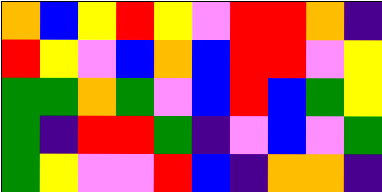[["orange", "blue", "yellow", "red", "yellow", "violet", "red", "red", "orange", "indigo"], ["red", "yellow", "violet", "blue", "orange", "blue", "red", "red", "violet", "yellow"], ["green", "green", "orange", "green", "violet", "blue", "red", "blue", "green", "yellow"], ["green", "indigo", "red", "red", "green", "indigo", "violet", "blue", "violet", "green"], ["green", "yellow", "violet", "violet", "red", "blue", "indigo", "orange", "orange", "indigo"]]